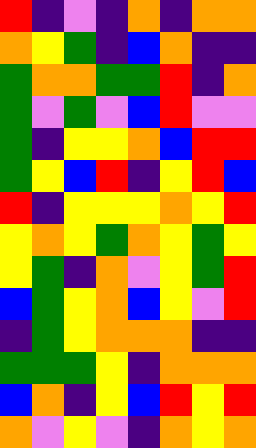[["red", "indigo", "violet", "indigo", "orange", "indigo", "orange", "orange"], ["orange", "yellow", "green", "indigo", "blue", "orange", "indigo", "indigo"], ["green", "orange", "orange", "green", "green", "red", "indigo", "orange"], ["green", "violet", "green", "violet", "blue", "red", "violet", "violet"], ["green", "indigo", "yellow", "yellow", "orange", "blue", "red", "red"], ["green", "yellow", "blue", "red", "indigo", "yellow", "red", "blue"], ["red", "indigo", "yellow", "yellow", "yellow", "orange", "yellow", "red"], ["yellow", "orange", "yellow", "green", "orange", "yellow", "green", "yellow"], ["yellow", "green", "indigo", "orange", "violet", "yellow", "green", "red"], ["blue", "green", "yellow", "orange", "blue", "yellow", "violet", "red"], ["indigo", "green", "yellow", "orange", "orange", "orange", "indigo", "indigo"], ["green", "green", "green", "yellow", "indigo", "orange", "orange", "orange"], ["blue", "orange", "indigo", "yellow", "blue", "red", "yellow", "red"], ["orange", "violet", "yellow", "violet", "indigo", "orange", "yellow", "orange"]]